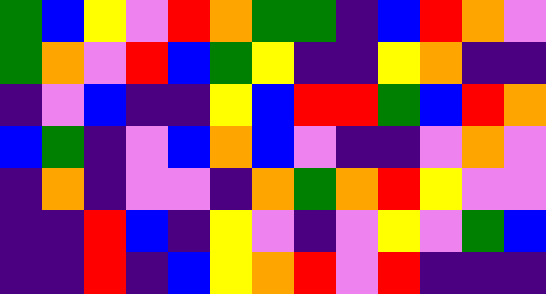[["green", "blue", "yellow", "violet", "red", "orange", "green", "green", "indigo", "blue", "red", "orange", "violet"], ["green", "orange", "violet", "red", "blue", "green", "yellow", "indigo", "indigo", "yellow", "orange", "indigo", "indigo"], ["indigo", "violet", "blue", "indigo", "indigo", "yellow", "blue", "red", "red", "green", "blue", "red", "orange"], ["blue", "green", "indigo", "violet", "blue", "orange", "blue", "violet", "indigo", "indigo", "violet", "orange", "violet"], ["indigo", "orange", "indigo", "violet", "violet", "indigo", "orange", "green", "orange", "red", "yellow", "violet", "violet"], ["indigo", "indigo", "red", "blue", "indigo", "yellow", "violet", "indigo", "violet", "yellow", "violet", "green", "blue"], ["indigo", "indigo", "red", "indigo", "blue", "yellow", "orange", "red", "violet", "red", "indigo", "indigo", "indigo"]]